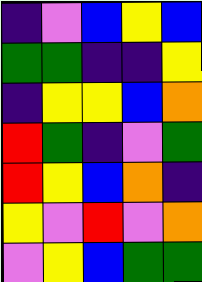[["indigo", "violet", "blue", "yellow", "blue"], ["green", "green", "indigo", "indigo", "yellow"], ["indigo", "yellow", "yellow", "blue", "orange"], ["red", "green", "indigo", "violet", "green"], ["red", "yellow", "blue", "orange", "indigo"], ["yellow", "violet", "red", "violet", "orange"], ["violet", "yellow", "blue", "green", "green"]]